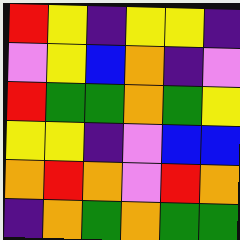[["red", "yellow", "indigo", "yellow", "yellow", "indigo"], ["violet", "yellow", "blue", "orange", "indigo", "violet"], ["red", "green", "green", "orange", "green", "yellow"], ["yellow", "yellow", "indigo", "violet", "blue", "blue"], ["orange", "red", "orange", "violet", "red", "orange"], ["indigo", "orange", "green", "orange", "green", "green"]]